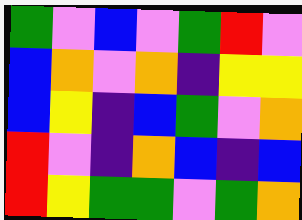[["green", "violet", "blue", "violet", "green", "red", "violet"], ["blue", "orange", "violet", "orange", "indigo", "yellow", "yellow"], ["blue", "yellow", "indigo", "blue", "green", "violet", "orange"], ["red", "violet", "indigo", "orange", "blue", "indigo", "blue"], ["red", "yellow", "green", "green", "violet", "green", "orange"]]